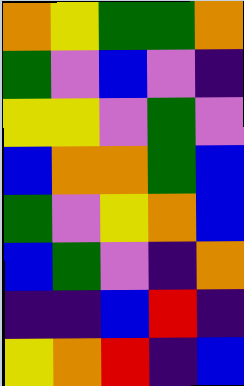[["orange", "yellow", "green", "green", "orange"], ["green", "violet", "blue", "violet", "indigo"], ["yellow", "yellow", "violet", "green", "violet"], ["blue", "orange", "orange", "green", "blue"], ["green", "violet", "yellow", "orange", "blue"], ["blue", "green", "violet", "indigo", "orange"], ["indigo", "indigo", "blue", "red", "indigo"], ["yellow", "orange", "red", "indigo", "blue"]]